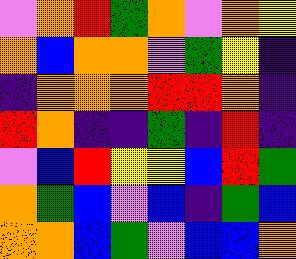[["violet", "orange", "red", "green", "orange", "violet", "orange", "yellow"], ["orange", "blue", "orange", "orange", "violet", "green", "yellow", "indigo"], ["indigo", "orange", "orange", "orange", "red", "red", "orange", "indigo"], ["red", "orange", "indigo", "indigo", "green", "indigo", "red", "indigo"], ["violet", "blue", "red", "yellow", "yellow", "blue", "red", "green"], ["orange", "green", "blue", "violet", "blue", "indigo", "green", "blue"], ["orange", "orange", "blue", "green", "violet", "blue", "blue", "orange"]]